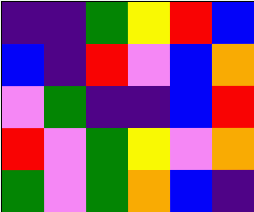[["indigo", "indigo", "green", "yellow", "red", "blue"], ["blue", "indigo", "red", "violet", "blue", "orange"], ["violet", "green", "indigo", "indigo", "blue", "red"], ["red", "violet", "green", "yellow", "violet", "orange"], ["green", "violet", "green", "orange", "blue", "indigo"]]